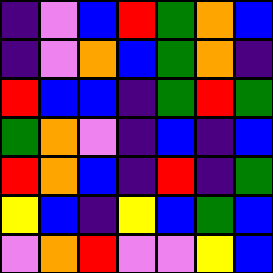[["indigo", "violet", "blue", "red", "green", "orange", "blue"], ["indigo", "violet", "orange", "blue", "green", "orange", "indigo"], ["red", "blue", "blue", "indigo", "green", "red", "green"], ["green", "orange", "violet", "indigo", "blue", "indigo", "blue"], ["red", "orange", "blue", "indigo", "red", "indigo", "green"], ["yellow", "blue", "indigo", "yellow", "blue", "green", "blue"], ["violet", "orange", "red", "violet", "violet", "yellow", "blue"]]